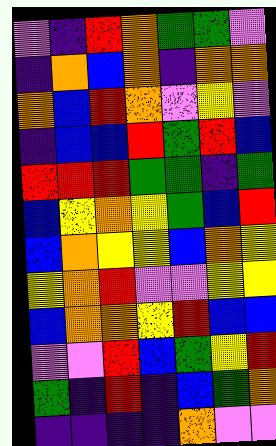[["violet", "indigo", "red", "orange", "green", "green", "violet"], ["indigo", "orange", "blue", "orange", "indigo", "orange", "orange"], ["orange", "blue", "red", "orange", "violet", "yellow", "violet"], ["indigo", "blue", "blue", "red", "green", "red", "blue"], ["red", "red", "red", "green", "green", "indigo", "green"], ["blue", "yellow", "orange", "yellow", "green", "blue", "red"], ["blue", "orange", "yellow", "yellow", "blue", "orange", "yellow"], ["yellow", "orange", "red", "violet", "violet", "yellow", "yellow"], ["blue", "orange", "orange", "yellow", "red", "blue", "blue"], ["violet", "violet", "red", "blue", "green", "yellow", "red"], ["green", "indigo", "red", "indigo", "blue", "green", "orange"], ["indigo", "indigo", "indigo", "indigo", "orange", "violet", "violet"]]